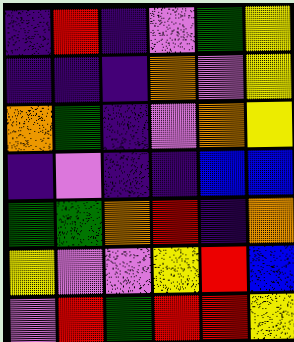[["indigo", "red", "indigo", "violet", "green", "yellow"], ["indigo", "indigo", "indigo", "orange", "violet", "yellow"], ["orange", "green", "indigo", "violet", "orange", "yellow"], ["indigo", "violet", "indigo", "indigo", "blue", "blue"], ["green", "green", "orange", "red", "indigo", "orange"], ["yellow", "violet", "violet", "yellow", "red", "blue"], ["violet", "red", "green", "red", "red", "yellow"]]